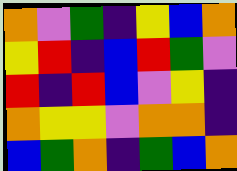[["orange", "violet", "green", "indigo", "yellow", "blue", "orange"], ["yellow", "red", "indigo", "blue", "red", "green", "violet"], ["red", "indigo", "red", "blue", "violet", "yellow", "indigo"], ["orange", "yellow", "yellow", "violet", "orange", "orange", "indigo"], ["blue", "green", "orange", "indigo", "green", "blue", "orange"]]